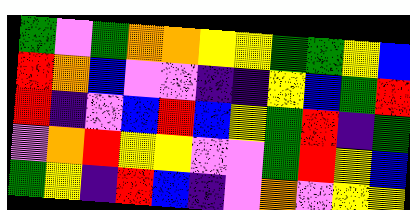[["green", "violet", "green", "orange", "orange", "yellow", "yellow", "green", "green", "yellow", "blue"], ["red", "orange", "blue", "violet", "violet", "indigo", "indigo", "yellow", "blue", "green", "red"], ["red", "indigo", "violet", "blue", "red", "blue", "yellow", "green", "red", "indigo", "green"], ["violet", "orange", "red", "yellow", "yellow", "violet", "violet", "green", "red", "yellow", "blue"], ["green", "yellow", "indigo", "red", "blue", "indigo", "violet", "orange", "violet", "yellow", "yellow"]]